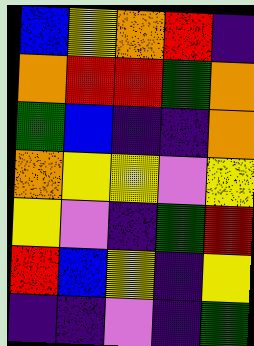[["blue", "yellow", "orange", "red", "indigo"], ["orange", "red", "red", "green", "orange"], ["green", "blue", "indigo", "indigo", "orange"], ["orange", "yellow", "yellow", "violet", "yellow"], ["yellow", "violet", "indigo", "green", "red"], ["red", "blue", "yellow", "indigo", "yellow"], ["indigo", "indigo", "violet", "indigo", "green"]]